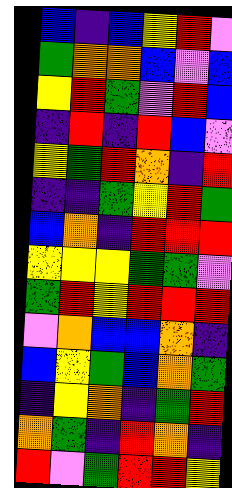[["blue", "indigo", "blue", "yellow", "red", "violet"], ["green", "orange", "orange", "blue", "violet", "blue"], ["yellow", "red", "green", "violet", "red", "blue"], ["indigo", "red", "indigo", "red", "blue", "violet"], ["yellow", "green", "red", "orange", "indigo", "red"], ["indigo", "indigo", "green", "yellow", "red", "green"], ["blue", "orange", "indigo", "red", "red", "red"], ["yellow", "yellow", "yellow", "green", "green", "violet"], ["green", "red", "yellow", "red", "red", "red"], ["violet", "orange", "blue", "blue", "orange", "indigo"], ["blue", "yellow", "green", "blue", "orange", "green"], ["indigo", "yellow", "orange", "indigo", "green", "red"], ["orange", "green", "indigo", "red", "orange", "indigo"], ["red", "violet", "green", "red", "red", "yellow"]]